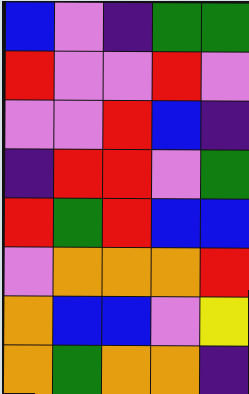[["blue", "violet", "indigo", "green", "green"], ["red", "violet", "violet", "red", "violet"], ["violet", "violet", "red", "blue", "indigo"], ["indigo", "red", "red", "violet", "green"], ["red", "green", "red", "blue", "blue"], ["violet", "orange", "orange", "orange", "red"], ["orange", "blue", "blue", "violet", "yellow"], ["orange", "green", "orange", "orange", "indigo"]]